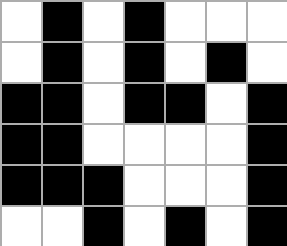[["white", "black", "white", "black", "white", "white", "white"], ["white", "black", "white", "black", "white", "black", "white"], ["black", "black", "white", "black", "black", "white", "black"], ["black", "black", "white", "white", "white", "white", "black"], ["black", "black", "black", "white", "white", "white", "black"], ["white", "white", "black", "white", "black", "white", "black"]]